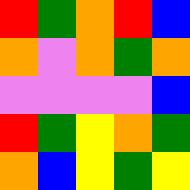[["red", "green", "orange", "red", "blue"], ["orange", "violet", "orange", "green", "orange"], ["violet", "violet", "violet", "violet", "blue"], ["red", "green", "yellow", "orange", "green"], ["orange", "blue", "yellow", "green", "yellow"]]